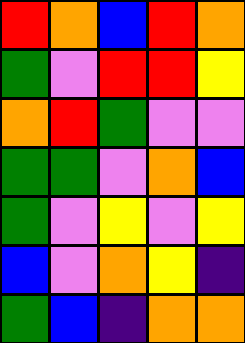[["red", "orange", "blue", "red", "orange"], ["green", "violet", "red", "red", "yellow"], ["orange", "red", "green", "violet", "violet"], ["green", "green", "violet", "orange", "blue"], ["green", "violet", "yellow", "violet", "yellow"], ["blue", "violet", "orange", "yellow", "indigo"], ["green", "blue", "indigo", "orange", "orange"]]